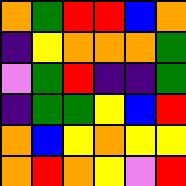[["orange", "green", "red", "red", "blue", "orange"], ["indigo", "yellow", "orange", "orange", "orange", "green"], ["violet", "green", "red", "indigo", "indigo", "green"], ["indigo", "green", "green", "yellow", "blue", "red"], ["orange", "blue", "yellow", "orange", "yellow", "yellow"], ["orange", "red", "orange", "yellow", "violet", "red"]]